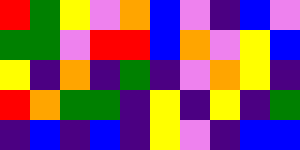[["red", "green", "yellow", "violet", "orange", "blue", "violet", "indigo", "blue", "violet"], ["green", "green", "violet", "red", "red", "blue", "orange", "violet", "yellow", "blue"], ["yellow", "indigo", "orange", "indigo", "green", "indigo", "violet", "orange", "yellow", "indigo"], ["red", "orange", "green", "green", "indigo", "yellow", "indigo", "yellow", "indigo", "green"], ["indigo", "blue", "indigo", "blue", "indigo", "yellow", "violet", "indigo", "blue", "blue"]]